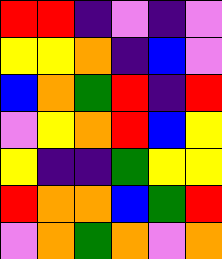[["red", "red", "indigo", "violet", "indigo", "violet"], ["yellow", "yellow", "orange", "indigo", "blue", "violet"], ["blue", "orange", "green", "red", "indigo", "red"], ["violet", "yellow", "orange", "red", "blue", "yellow"], ["yellow", "indigo", "indigo", "green", "yellow", "yellow"], ["red", "orange", "orange", "blue", "green", "red"], ["violet", "orange", "green", "orange", "violet", "orange"]]